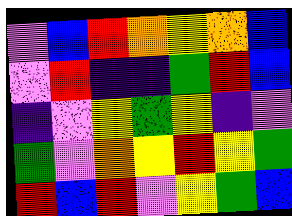[["violet", "blue", "red", "orange", "yellow", "orange", "blue"], ["violet", "red", "indigo", "indigo", "green", "red", "blue"], ["indigo", "violet", "yellow", "green", "yellow", "indigo", "violet"], ["green", "violet", "orange", "yellow", "red", "yellow", "green"], ["red", "blue", "red", "violet", "yellow", "green", "blue"]]